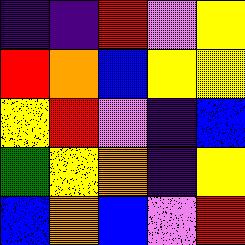[["indigo", "indigo", "red", "violet", "yellow"], ["red", "orange", "blue", "yellow", "yellow"], ["yellow", "red", "violet", "indigo", "blue"], ["green", "yellow", "orange", "indigo", "yellow"], ["blue", "orange", "blue", "violet", "red"]]